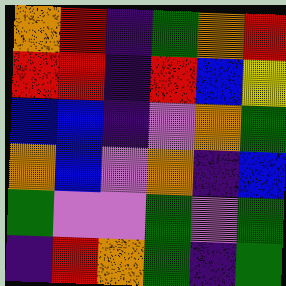[["orange", "red", "indigo", "green", "orange", "red"], ["red", "red", "indigo", "red", "blue", "yellow"], ["blue", "blue", "indigo", "violet", "orange", "green"], ["orange", "blue", "violet", "orange", "indigo", "blue"], ["green", "violet", "violet", "green", "violet", "green"], ["indigo", "red", "orange", "green", "indigo", "green"]]